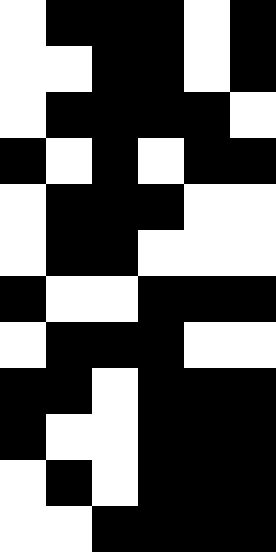[["white", "black", "black", "black", "white", "black"], ["white", "white", "black", "black", "white", "black"], ["white", "black", "black", "black", "black", "white"], ["black", "white", "black", "white", "black", "black"], ["white", "black", "black", "black", "white", "white"], ["white", "black", "black", "white", "white", "white"], ["black", "white", "white", "black", "black", "black"], ["white", "black", "black", "black", "white", "white"], ["black", "black", "white", "black", "black", "black"], ["black", "white", "white", "black", "black", "black"], ["white", "black", "white", "black", "black", "black"], ["white", "white", "black", "black", "black", "black"]]